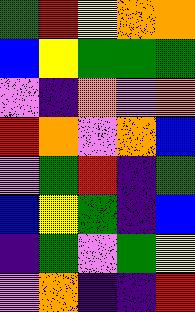[["green", "red", "yellow", "orange", "orange"], ["blue", "yellow", "green", "green", "green"], ["violet", "indigo", "orange", "violet", "orange"], ["red", "orange", "violet", "orange", "blue"], ["violet", "green", "red", "indigo", "green"], ["blue", "yellow", "green", "indigo", "blue"], ["indigo", "green", "violet", "green", "yellow"], ["violet", "orange", "indigo", "indigo", "red"]]